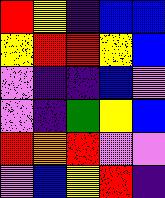[["red", "yellow", "indigo", "blue", "blue"], ["yellow", "red", "red", "yellow", "blue"], ["violet", "indigo", "indigo", "blue", "violet"], ["violet", "indigo", "green", "yellow", "blue"], ["red", "orange", "red", "violet", "violet"], ["violet", "blue", "yellow", "red", "indigo"]]